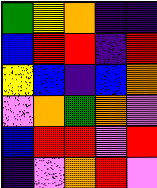[["green", "yellow", "orange", "indigo", "indigo"], ["blue", "red", "red", "indigo", "red"], ["yellow", "blue", "indigo", "blue", "orange"], ["violet", "orange", "green", "orange", "violet"], ["blue", "red", "red", "violet", "red"], ["indigo", "violet", "orange", "red", "violet"]]